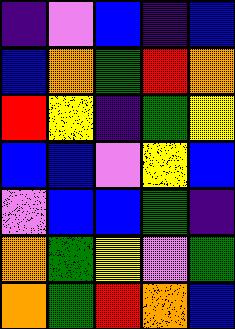[["indigo", "violet", "blue", "indigo", "blue"], ["blue", "orange", "green", "red", "orange"], ["red", "yellow", "indigo", "green", "yellow"], ["blue", "blue", "violet", "yellow", "blue"], ["violet", "blue", "blue", "green", "indigo"], ["orange", "green", "yellow", "violet", "green"], ["orange", "green", "red", "orange", "blue"]]